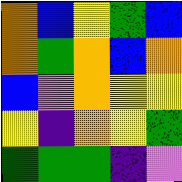[["orange", "blue", "yellow", "green", "blue"], ["orange", "green", "orange", "blue", "orange"], ["blue", "violet", "orange", "yellow", "yellow"], ["yellow", "indigo", "orange", "yellow", "green"], ["green", "green", "green", "indigo", "violet"]]